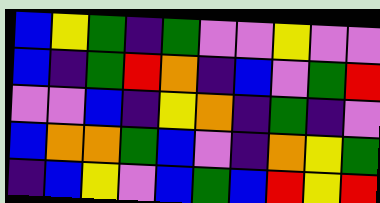[["blue", "yellow", "green", "indigo", "green", "violet", "violet", "yellow", "violet", "violet"], ["blue", "indigo", "green", "red", "orange", "indigo", "blue", "violet", "green", "red"], ["violet", "violet", "blue", "indigo", "yellow", "orange", "indigo", "green", "indigo", "violet"], ["blue", "orange", "orange", "green", "blue", "violet", "indigo", "orange", "yellow", "green"], ["indigo", "blue", "yellow", "violet", "blue", "green", "blue", "red", "yellow", "red"]]